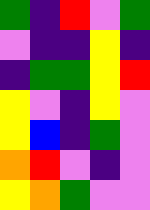[["green", "indigo", "red", "violet", "green"], ["violet", "indigo", "indigo", "yellow", "indigo"], ["indigo", "green", "green", "yellow", "red"], ["yellow", "violet", "indigo", "yellow", "violet"], ["yellow", "blue", "indigo", "green", "violet"], ["orange", "red", "violet", "indigo", "violet"], ["yellow", "orange", "green", "violet", "violet"]]